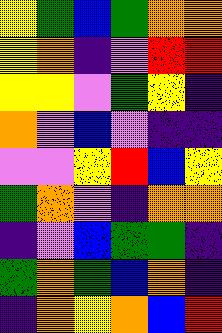[["yellow", "green", "blue", "green", "orange", "orange"], ["yellow", "orange", "indigo", "violet", "red", "red"], ["yellow", "yellow", "violet", "green", "yellow", "indigo"], ["orange", "violet", "blue", "violet", "indigo", "indigo"], ["violet", "violet", "yellow", "red", "blue", "yellow"], ["green", "orange", "violet", "indigo", "orange", "orange"], ["indigo", "violet", "blue", "green", "green", "indigo"], ["green", "orange", "green", "blue", "orange", "indigo"], ["indigo", "orange", "yellow", "orange", "blue", "red"]]